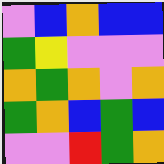[["violet", "blue", "orange", "blue", "blue"], ["green", "yellow", "violet", "violet", "violet"], ["orange", "green", "orange", "violet", "orange"], ["green", "orange", "blue", "green", "blue"], ["violet", "violet", "red", "green", "orange"]]